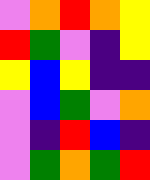[["violet", "orange", "red", "orange", "yellow"], ["red", "green", "violet", "indigo", "yellow"], ["yellow", "blue", "yellow", "indigo", "indigo"], ["violet", "blue", "green", "violet", "orange"], ["violet", "indigo", "red", "blue", "indigo"], ["violet", "green", "orange", "green", "red"]]